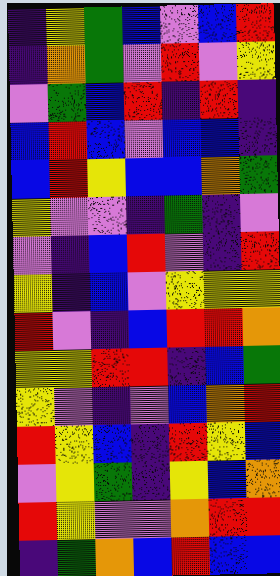[["indigo", "yellow", "green", "blue", "violet", "blue", "red"], ["indigo", "orange", "green", "violet", "red", "violet", "yellow"], ["violet", "green", "blue", "red", "indigo", "red", "indigo"], ["blue", "red", "blue", "violet", "blue", "blue", "indigo"], ["blue", "red", "yellow", "blue", "blue", "orange", "green"], ["yellow", "violet", "violet", "indigo", "green", "indigo", "violet"], ["violet", "indigo", "blue", "red", "violet", "indigo", "red"], ["yellow", "indigo", "blue", "violet", "yellow", "yellow", "yellow"], ["red", "violet", "indigo", "blue", "red", "red", "orange"], ["yellow", "yellow", "red", "red", "indigo", "blue", "green"], ["yellow", "violet", "indigo", "violet", "blue", "orange", "red"], ["red", "yellow", "blue", "indigo", "red", "yellow", "blue"], ["violet", "yellow", "green", "indigo", "yellow", "blue", "orange"], ["red", "yellow", "violet", "violet", "orange", "red", "red"], ["indigo", "green", "orange", "blue", "red", "blue", "blue"]]